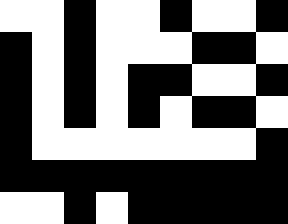[["white", "white", "black", "white", "white", "black", "white", "white", "black"], ["black", "white", "black", "white", "white", "white", "black", "black", "white"], ["black", "white", "black", "white", "black", "black", "white", "white", "black"], ["black", "white", "black", "white", "black", "white", "black", "black", "white"], ["black", "white", "white", "white", "white", "white", "white", "white", "black"], ["black", "black", "black", "black", "black", "black", "black", "black", "black"], ["white", "white", "black", "white", "black", "black", "black", "black", "black"]]